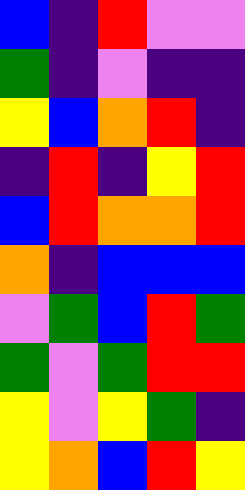[["blue", "indigo", "red", "violet", "violet"], ["green", "indigo", "violet", "indigo", "indigo"], ["yellow", "blue", "orange", "red", "indigo"], ["indigo", "red", "indigo", "yellow", "red"], ["blue", "red", "orange", "orange", "red"], ["orange", "indigo", "blue", "blue", "blue"], ["violet", "green", "blue", "red", "green"], ["green", "violet", "green", "red", "red"], ["yellow", "violet", "yellow", "green", "indigo"], ["yellow", "orange", "blue", "red", "yellow"]]